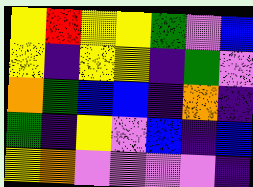[["yellow", "red", "yellow", "yellow", "green", "violet", "blue"], ["yellow", "indigo", "yellow", "yellow", "indigo", "green", "violet"], ["orange", "green", "blue", "blue", "indigo", "orange", "indigo"], ["green", "indigo", "yellow", "violet", "blue", "indigo", "blue"], ["yellow", "orange", "violet", "violet", "violet", "violet", "indigo"]]